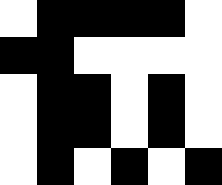[["white", "black", "black", "black", "black", "white"], ["black", "black", "white", "white", "white", "white"], ["white", "black", "black", "white", "black", "white"], ["white", "black", "black", "white", "black", "white"], ["white", "black", "white", "black", "white", "black"]]